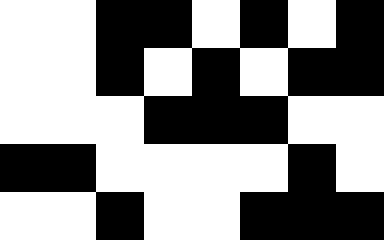[["white", "white", "black", "black", "white", "black", "white", "black"], ["white", "white", "black", "white", "black", "white", "black", "black"], ["white", "white", "white", "black", "black", "black", "white", "white"], ["black", "black", "white", "white", "white", "white", "black", "white"], ["white", "white", "black", "white", "white", "black", "black", "black"]]